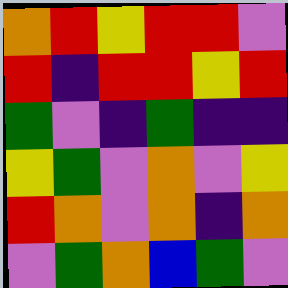[["orange", "red", "yellow", "red", "red", "violet"], ["red", "indigo", "red", "red", "yellow", "red"], ["green", "violet", "indigo", "green", "indigo", "indigo"], ["yellow", "green", "violet", "orange", "violet", "yellow"], ["red", "orange", "violet", "orange", "indigo", "orange"], ["violet", "green", "orange", "blue", "green", "violet"]]